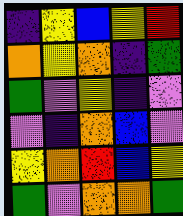[["indigo", "yellow", "blue", "yellow", "red"], ["orange", "yellow", "orange", "indigo", "green"], ["green", "violet", "yellow", "indigo", "violet"], ["violet", "indigo", "orange", "blue", "violet"], ["yellow", "orange", "red", "blue", "yellow"], ["green", "violet", "orange", "orange", "green"]]